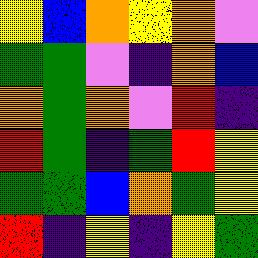[["yellow", "blue", "orange", "yellow", "orange", "violet"], ["green", "green", "violet", "indigo", "orange", "blue"], ["orange", "green", "orange", "violet", "red", "indigo"], ["red", "green", "indigo", "green", "red", "yellow"], ["green", "green", "blue", "orange", "green", "yellow"], ["red", "indigo", "yellow", "indigo", "yellow", "green"]]